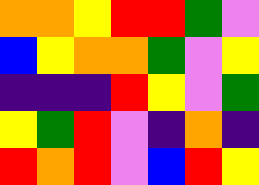[["orange", "orange", "yellow", "red", "red", "green", "violet"], ["blue", "yellow", "orange", "orange", "green", "violet", "yellow"], ["indigo", "indigo", "indigo", "red", "yellow", "violet", "green"], ["yellow", "green", "red", "violet", "indigo", "orange", "indigo"], ["red", "orange", "red", "violet", "blue", "red", "yellow"]]